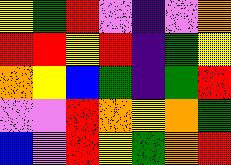[["yellow", "green", "red", "violet", "indigo", "violet", "orange"], ["red", "red", "yellow", "red", "indigo", "green", "yellow"], ["orange", "yellow", "blue", "green", "indigo", "green", "red"], ["violet", "violet", "red", "orange", "yellow", "orange", "green"], ["blue", "violet", "red", "yellow", "green", "orange", "red"]]